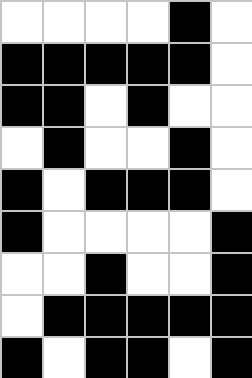[["white", "white", "white", "white", "black", "white"], ["black", "black", "black", "black", "black", "white"], ["black", "black", "white", "black", "white", "white"], ["white", "black", "white", "white", "black", "white"], ["black", "white", "black", "black", "black", "white"], ["black", "white", "white", "white", "white", "black"], ["white", "white", "black", "white", "white", "black"], ["white", "black", "black", "black", "black", "black"], ["black", "white", "black", "black", "white", "black"]]